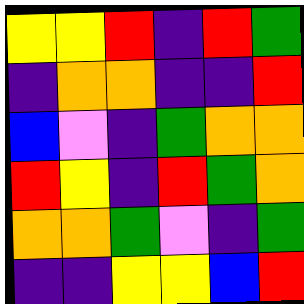[["yellow", "yellow", "red", "indigo", "red", "green"], ["indigo", "orange", "orange", "indigo", "indigo", "red"], ["blue", "violet", "indigo", "green", "orange", "orange"], ["red", "yellow", "indigo", "red", "green", "orange"], ["orange", "orange", "green", "violet", "indigo", "green"], ["indigo", "indigo", "yellow", "yellow", "blue", "red"]]